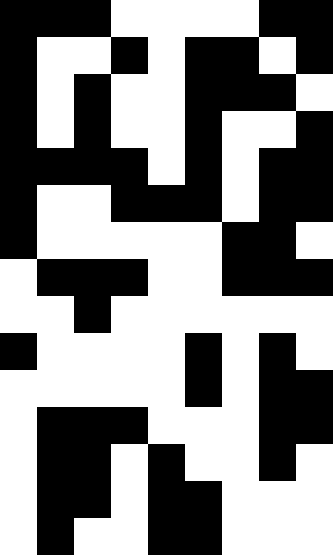[["black", "black", "black", "white", "white", "white", "white", "black", "black"], ["black", "white", "white", "black", "white", "black", "black", "white", "black"], ["black", "white", "black", "white", "white", "black", "black", "black", "white"], ["black", "white", "black", "white", "white", "black", "white", "white", "black"], ["black", "black", "black", "black", "white", "black", "white", "black", "black"], ["black", "white", "white", "black", "black", "black", "white", "black", "black"], ["black", "white", "white", "white", "white", "white", "black", "black", "white"], ["white", "black", "black", "black", "white", "white", "black", "black", "black"], ["white", "white", "black", "white", "white", "white", "white", "white", "white"], ["black", "white", "white", "white", "white", "black", "white", "black", "white"], ["white", "white", "white", "white", "white", "black", "white", "black", "black"], ["white", "black", "black", "black", "white", "white", "white", "black", "black"], ["white", "black", "black", "white", "black", "white", "white", "black", "white"], ["white", "black", "black", "white", "black", "black", "white", "white", "white"], ["white", "black", "white", "white", "black", "black", "white", "white", "white"]]